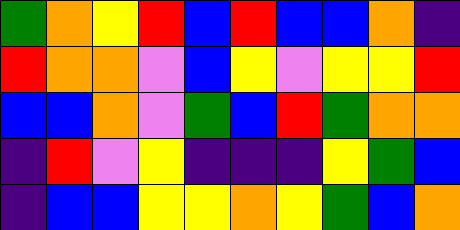[["green", "orange", "yellow", "red", "blue", "red", "blue", "blue", "orange", "indigo"], ["red", "orange", "orange", "violet", "blue", "yellow", "violet", "yellow", "yellow", "red"], ["blue", "blue", "orange", "violet", "green", "blue", "red", "green", "orange", "orange"], ["indigo", "red", "violet", "yellow", "indigo", "indigo", "indigo", "yellow", "green", "blue"], ["indigo", "blue", "blue", "yellow", "yellow", "orange", "yellow", "green", "blue", "orange"]]